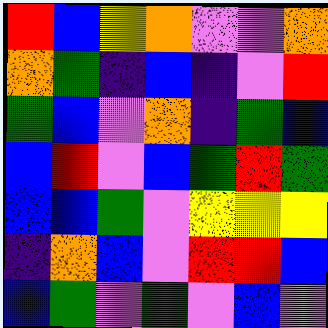[["red", "blue", "yellow", "orange", "violet", "violet", "orange"], ["orange", "green", "indigo", "blue", "indigo", "violet", "red"], ["green", "blue", "violet", "orange", "indigo", "green", "blue"], ["blue", "red", "violet", "blue", "green", "red", "green"], ["blue", "blue", "green", "violet", "yellow", "yellow", "yellow"], ["indigo", "orange", "blue", "violet", "red", "red", "blue"], ["blue", "green", "violet", "green", "violet", "blue", "violet"]]